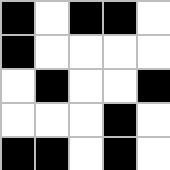[["black", "white", "black", "black", "white"], ["black", "white", "white", "white", "white"], ["white", "black", "white", "white", "black"], ["white", "white", "white", "black", "white"], ["black", "black", "white", "black", "white"]]